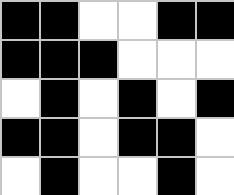[["black", "black", "white", "white", "black", "black"], ["black", "black", "black", "white", "white", "white"], ["white", "black", "white", "black", "white", "black"], ["black", "black", "white", "black", "black", "white"], ["white", "black", "white", "white", "black", "white"]]